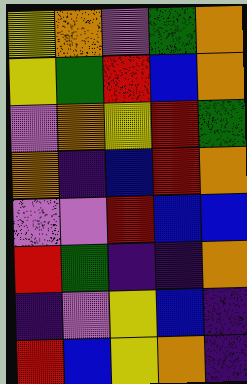[["yellow", "orange", "violet", "green", "orange"], ["yellow", "green", "red", "blue", "orange"], ["violet", "orange", "yellow", "red", "green"], ["orange", "indigo", "blue", "red", "orange"], ["violet", "violet", "red", "blue", "blue"], ["red", "green", "indigo", "indigo", "orange"], ["indigo", "violet", "yellow", "blue", "indigo"], ["red", "blue", "yellow", "orange", "indigo"]]